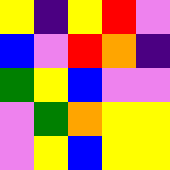[["yellow", "indigo", "yellow", "red", "violet"], ["blue", "violet", "red", "orange", "indigo"], ["green", "yellow", "blue", "violet", "violet"], ["violet", "green", "orange", "yellow", "yellow"], ["violet", "yellow", "blue", "yellow", "yellow"]]